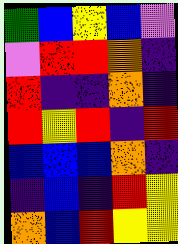[["green", "blue", "yellow", "blue", "violet"], ["violet", "red", "red", "orange", "indigo"], ["red", "indigo", "indigo", "orange", "indigo"], ["red", "yellow", "red", "indigo", "red"], ["blue", "blue", "blue", "orange", "indigo"], ["indigo", "blue", "indigo", "red", "yellow"], ["orange", "blue", "red", "yellow", "yellow"]]